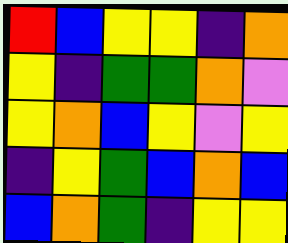[["red", "blue", "yellow", "yellow", "indigo", "orange"], ["yellow", "indigo", "green", "green", "orange", "violet"], ["yellow", "orange", "blue", "yellow", "violet", "yellow"], ["indigo", "yellow", "green", "blue", "orange", "blue"], ["blue", "orange", "green", "indigo", "yellow", "yellow"]]